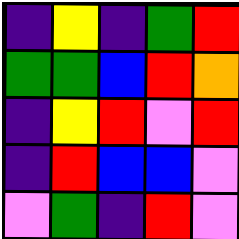[["indigo", "yellow", "indigo", "green", "red"], ["green", "green", "blue", "red", "orange"], ["indigo", "yellow", "red", "violet", "red"], ["indigo", "red", "blue", "blue", "violet"], ["violet", "green", "indigo", "red", "violet"]]